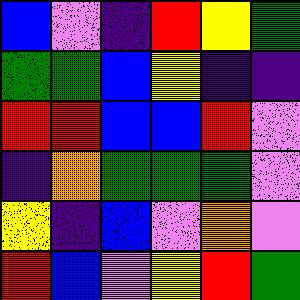[["blue", "violet", "indigo", "red", "yellow", "green"], ["green", "green", "blue", "yellow", "indigo", "indigo"], ["red", "red", "blue", "blue", "red", "violet"], ["indigo", "orange", "green", "green", "green", "violet"], ["yellow", "indigo", "blue", "violet", "orange", "violet"], ["red", "blue", "violet", "yellow", "red", "green"]]